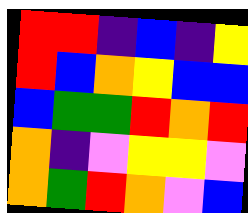[["red", "red", "indigo", "blue", "indigo", "yellow"], ["red", "blue", "orange", "yellow", "blue", "blue"], ["blue", "green", "green", "red", "orange", "red"], ["orange", "indigo", "violet", "yellow", "yellow", "violet"], ["orange", "green", "red", "orange", "violet", "blue"]]